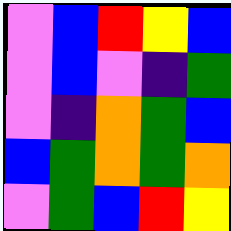[["violet", "blue", "red", "yellow", "blue"], ["violet", "blue", "violet", "indigo", "green"], ["violet", "indigo", "orange", "green", "blue"], ["blue", "green", "orange", "green", "orange"], ["violet", "green", "blue", "red", "yellow"]]